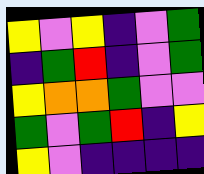[["yellow", "violet", "yellow", "indigo", "violet", "green"], ["indigo", "green", "red", "indigo", "violet", "green"], ["yellow", "orange", "orange", "green", "violet", "violet"], ["green", "violet", "green", "red", "indigo", "yellow"], ["yellow", "violet", "indigo", "indigo", "indigo", "indigo"]]